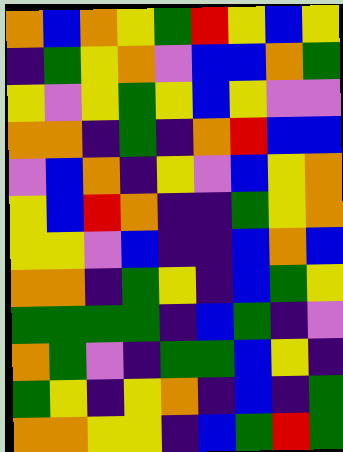[["orange", "blue", "orange", "yellow", "green", "red", "yellow", "blue", "yellow"], ["indigo", "green", "yellow", "orange", "violet", "blue", "blue", "orange", "green"], ["yellow", "violet", "yellow", "green", "yellow", "blue", "yellow", "violet", "violet"], ["orange", "orange", "indigo", "green", "indigo", "orange", "red", "blue", "blue"], ["violet", "blue", "orange", "indigo", "yellow", "violet", "blue", "yellow", "orange"], ["yellow", "blue", "red", "orange", "indigo", "indigo", "green", "yellow", "orange"], ["yellow", "yellow", "violet", "blue", "indigo", "indigo", "blue", "orange", "blue"], ["orange", "orange", "indigo", "green", "yellow", "indigo", "blue", "green", "yellow"], ["green", "green", "green", "green", "indigo", "blue", "green", "indigo", "violet"], ["orange", "green", "violet", "indigo", "green", "green", "blue", "yellow", "indigo"], ["green", "yellow", "indigo", "yellow", "orange", "indigo", "blue", "indigo", "green"], ["orange", "orange", "yellow", "yellow", "indigo", "blue", "green", "red", "green"]]